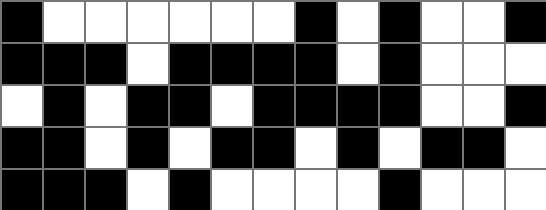[["black", "white", "white", "white", "white", "white", "white", "black", "white", "black", "white", "white", "black"], ["black", "black", "black", "white", "black", "black", "black", "black", "white", "black", "white", "white", "white"], ["white", "black", "white", "black", "black", "white", "black", "black", "black", "black", "white", "white", "black"], ["black", "black", "white", "black", "white", "black", "black", "white", "black", "white", "black", "black", "white"], ["black", "black", "black", "white", "black", "white", "white", "white", "white", "black", "white", "white", "white"]]